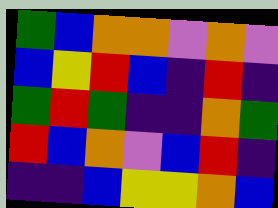[["green", "blue", "orange", "orange", "violet", "orange", "violet"], ["blue", "yellow", "red", "blue", "indigo", "red", "indigo"], ["green", "red", "green", "indigo", "indigo", "orange", "green"], ["red", "blue", "orange", "violet", "blue", "red", "indigo"], ["indigo", "indigo", "blue", "yellow", "yellow", "orange", "blue"]]